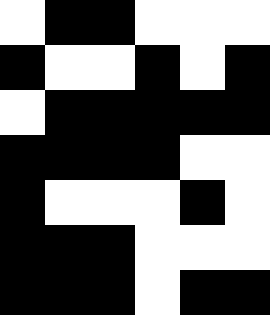[["white", "black", "black", "white", "white", "white"], ["black", "white", "white", "black", "white", "black"], ["white", "black", "black", "black", "black", "black"], ["black", "black", "black", "black", "white", "white"], ["black", "white", "white", "white", "black", "white"], ["black", "black", "black", "white", "white", "white"], ["black", "black", "black", "white", "black", "black"]]